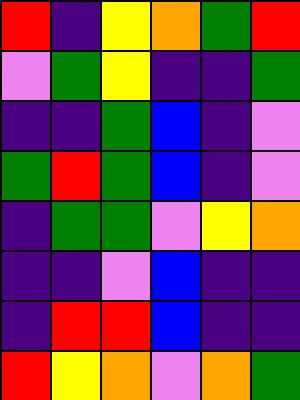[["red", "indigo", "yellow", "orange", "green", "red"], ["violet", "green", "yellow", "indigo", "indigo", "green"], ["indigo", "indigo", "green", "blue", "indigo", "violet"], ["green", "red", "green", "blue", "indigo", "violet"], ["indigo", "green", "green", "violet", "yellow", "orange"], ["indigo", "indigo", "violet", "blue", "indigo", "indigo"], ["indigo", "red", "red", "blue", "indigo", "indigo"], ["red", "yellow", "orange", "violet", "orange", "green"]]